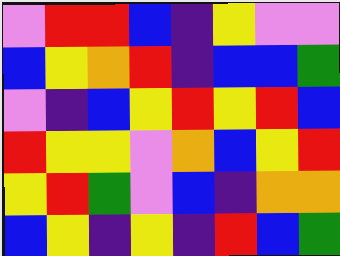[["violet", "red", "red", "blue", "indigo", "yellow", "violet", "violet"], ["blue", "yellow", "orange", "red", "indigo", "blue", "blue", "green"], ["violet", "indigo", "blue", "yellow", "red", "yellow", "red", "blue"], ["red", "yellow", "yellow", "violet", "orange", "blue", "yellow", "red"], ["yellow", "red", "green", "violet", "blue", "indigo", "orange", "orange"], ["blue", "yellow", "indigo", "yellow", "indigo", "red", "blue", "green"]]